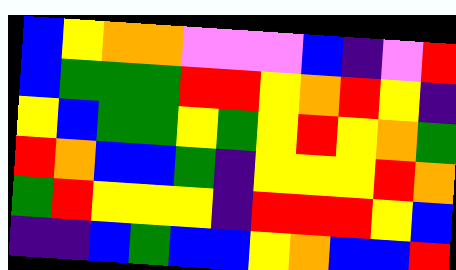[["blue", "yellow", "orange", "orange", "violet", "violet", "violet", "blue", "indigo", "violet", "red"], ["blue", "green", "green", "green", "red", "red", "yellow", "orange", "red", "yellow", "indigo"], ["yellow", "blue", "green", "green", "yellow", "green", "yellow", "red", "yellow", "orange", "green"], ["red", "orange", "blue", "blue", "green", "indigo", "yellow", "yellow", "yellow", "red", "orange"], ["green", "red", "yellow", "yellow", "yellow", "indigo", "red", "red", "red", "yellow", "blue"], ["indigo", "indigo", "blue", "green", "blue", "blue", "yellow", "orange", "blue", "blue", "red"]]